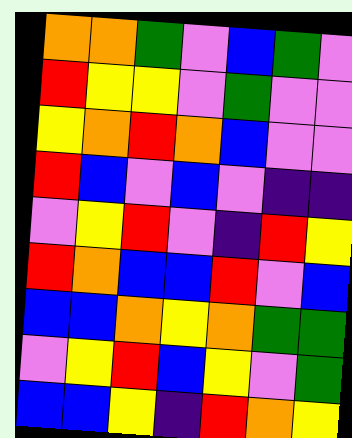[["orange", "orange", "green", "violet", "blue", "green", "violet"], ["red", "yellow", "yellow", "violet", "green", "violet", "violet"], ["yellow", "orange", "red", "orange", "blue", "violet", "violet"], ["red", "blue", "violet", "blue", "violet", "indigo", "indigo"], ["violet", "yellow", "red", "violet", "indigo", "red", "yellow"], ["red", "orange", "blue", "blue", "red", "violet", "blue"], ["blue", "blue", "orange", "yellow", "orange", "green", "green"], ["violet", "yellow", "red", "blue", "yellow", "violet", "green"], ["blue", "blue", "yellow", "indigo", "red", "orange", "yellow"]]